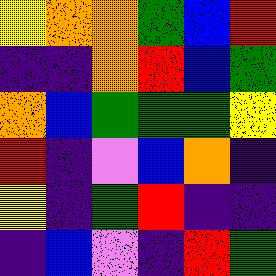[["yellow", "orange", "orange", "green", "blue", "red"], ["indigo", "indigo", "orange", "red", "blue", "green"], ["orange", "blue", "green", "green", "green", "yellow"], ["red", "indigo", "violet", "blue", "orange", "indigo"], ["yellow", "indigo", "green", "red", "indigo", "indigo"], ["indigo", "blue", "violet", "indigo", "red", "green"]]